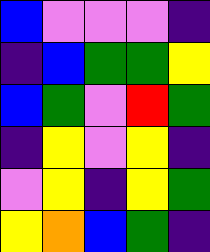[["blue", "violet", "violet", "violet", "indigo"], ["indigo", "blue", "green", "green", "yellow"], ["blue", "green", "violet", "red", "green"], ["indigo", "yellow", "violet", "yellow", "indigo"], ["violet", "yellow", "indigo", "yellow", "green"], ["yellow", "orange", "blue", "green", "indigo"]]